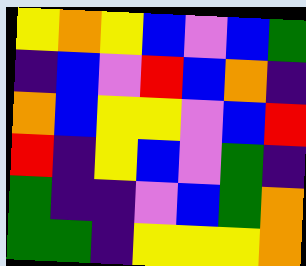[["yellow", "orange", "yellow", "blue", "violet", "blue", "green"], ["indigo", "blue", "violet", "red", "blue", "orange", "indigo"], ["orange", "blue", "yellow", "yellow", "violet", "blue", "red"], ["red", "indigo", "yellow", "blue", "violet", "green", "indigo"], ["green", "indigo", "indigo", "violet", "blue", "green", "orange"], ["green", "green", "indigo", "yellow", "yellow", "yellow", "orange"]]